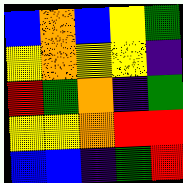[["blue", "orange", "blue", "yellow", "green"], ["yellow", "orange", "yellow", "yellow", "indigo"], ["red", "green", "orange", "indigo", "green"], ["yellow", "yellow", "orange", "red", "red"], ["blue", "blue", "indigo", "green", "red"]]